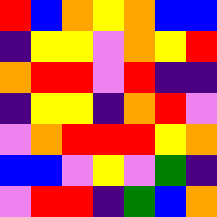[["red", "blue", "orange", "yellow", "orange", "blue", "blue"], ["indigo", "yellow", "yellow", "violet", "orange", "yellow", "red"], ["orange", "red", "red", "violet", "red", "indigo", "indigo"], ["indigo", "yellow", "yellow", "indigo", "orange", "red", "violet"], ["violet", "orange", "red", "red", "red", "yellow", "orange"], ["blue", "blue", "violet", "yellow", "violet", "green", "indigo"], ["violet", "red", "red", "indigo", "green", "blue", "orange"]]